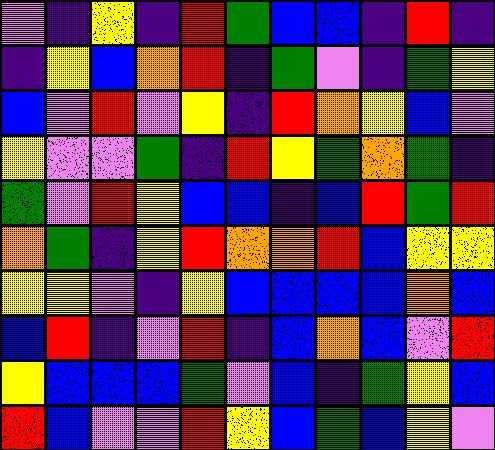[["violet", "indigo", "yellow", "indigo", "red", "green", "blue", "blue", "indigo", "red", "indigo"], ["indigo", "yellow", "blue", "orange", "red", "indigo", "green", "violet", "indigo", "green", "yellow"], ["blue", "violet", "red", "violet", "yellow", "indigo", "red", "orange", "yellow", "blue", "violet"], ["yellow", "violet", "violet", "green", "indigo", "red", "yellow", "green", "orange", "green", "indigo"], ["green", "violet", "red", "yellow", "blue", "blue", "indigo", "blue", "red", "green", "red"], ["orange", "green", "indigo", "yellow", "red", "orange", "orange", "red", "blue", "yellow", "yellow"], ["yellow", "yellow", "violet", "indigo", "yellow", "blue", "blue", "blue", "blue", "orange", "blue"], ["blue", "red", "indigo", "violet", "red", "indigo", "blue", "orange", "blue", "violet", "red"], ["yellow", "blue", "blue", "blue", "green", "violet", "blue", "indigo", "green", "yellow", "blue"], ["red", "blue", "violet", "violet", "red", "yellow", "blue", "green", "blue", "yellow", "violet"]]